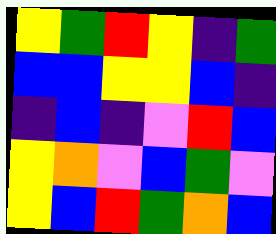[["yellow", "green", "red", "yellow", "indigo", "green"], ["blue", "blue", "yellow", "yellow", "blue", "indigo"], ["indigo", "blue", "indigo", "violet", "red", "blue"], ["yellow", "orange", "violet", "blue", "green", "violet"], ["yellow", "blue", "red", "green", "orange", "blue"]]